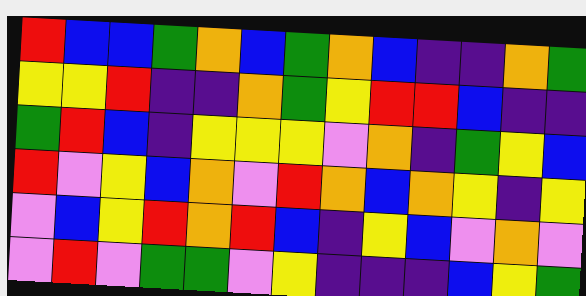[["red", "blue", "blue", "green", "orange", "blue", "green", "orange", "blue", "indigo", "indigo", "orange", "green"], ["yellow", "yellow", "red", "indigo", "indigo", "orange", "green", "yellow", "red", "red", "blue", "indigo", "indigo"], ["green", "red", "blue", "indigo", "yellow", "yellow", "yellow", "violet", "orange", "indigo", "green", "yellow", "blue"], ["red", "violet", "yellow", "blue", "orange", "violet", "red", "orange", "blue", "orange", "yellow", "indigo", "yellow"], ["violet", "blue", "yellow", "red", "orange", "red", "blue", "indigo", "yellow", "blue", "violet", "orange", "violet"], ["violet", "red", "violet", "green", "green", "violet", "yellow", "indigo", "indigo", "indigo", "blue", "yellow", "green"]]